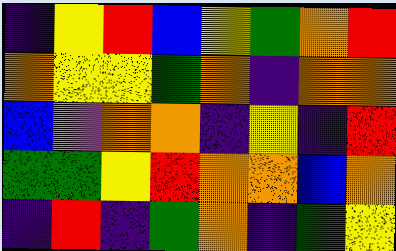[["indigo", "yellow", "red", "blue", "yellow", "green", "orange", "red"], ["orange", "yellow", "yellow", "green", "orange", "indigo", "orange", "orange"], ["blue", "violet", "orange", "orange", "indigo", "yellow", "indigo", "red"], ["green", "green", "yellow", "red", "orange", "orange", "blue", "orange"], ["indigo", "red", "indigo", "green", "orange", "indigo", "green", "yellow"]]